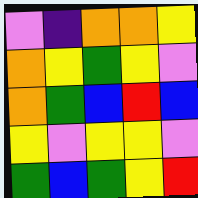[["violet", "indigo", "orange", "orange", "yellow"], ["orange", "yellow", "green", "yellow", "violet"], ["orange", "green", "blue", "red", "blue"], ["yellow", "violet", "yellow", "yellow", "violet"], ["green", "blue", "green", "yellow", "red"]]